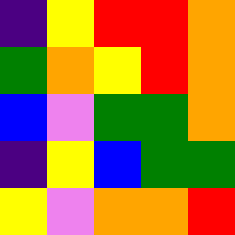[["indigo", "yellow", "red", "red", "orange"], ["green", "orange", "yellow", "red", "orange"], ["blue", "violet", "green", "green", "orange"], ["indigo", "yellow", "blue", "green", "green"], ["yellow", "violet", "orange", "orange", "red"]]